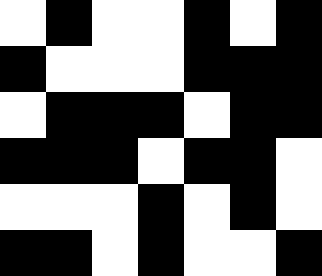[["white", "black", "white", "white", "black", "white", "black"], ["black", "white", "white", "white", "black", "black", "black"], ["white", "black", "black", "black", "white", "black", "black"], ["black", "black", "black", "white", "black", "black", "white"], ["white", "white", "white", "black", "white", "black", "white"], ["black", "black", "white", "black", "white", "white", "black"]]